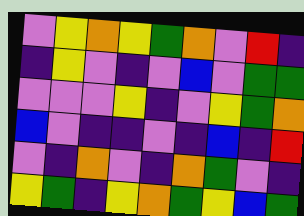[["violet", "yellow", "orange", "yellow", "green", "orange", "violet", "red", "indigo"], ["indigo", "yellow", "violet", "indigo", "violet", "blue", "violet", "green", "green"], ["violet", "violet", "violet", "yellow", "indigo", "violet", "yellow", "green", "orange"], ["blue", "violet", "indigo", "indigo", "violet", "indigo", "blue", "indigo", "red"], ["violet", "indigo", "orange", "violet", "indigo", "orange", "green", "violet", "indigo"], ["yellow", "green", "indigo", "yellow", "orange", "green", "yellow", "blue", "green"]]